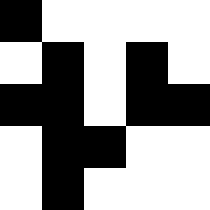[["black", "white", "white", "white", "white"], ["white", "black", "white", "black", "white"], ["black", "black", "white", "black", "black"], ["white", "black", "black", "white", "white"], ["white", "black", "white", "white", "white"]]